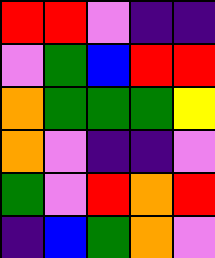[["red", "red", "violet", "indigo", "indigo"], ["violet", "green", "blue", "red", "red"], ["orange", "green", "green", "green", "yellow"], ["orange", "violet", "indigo", "indigo", "violet"], ["green", "violet", "red", "orange", "red"], ["indigo", "blue", "green", "orange", "violet"]]